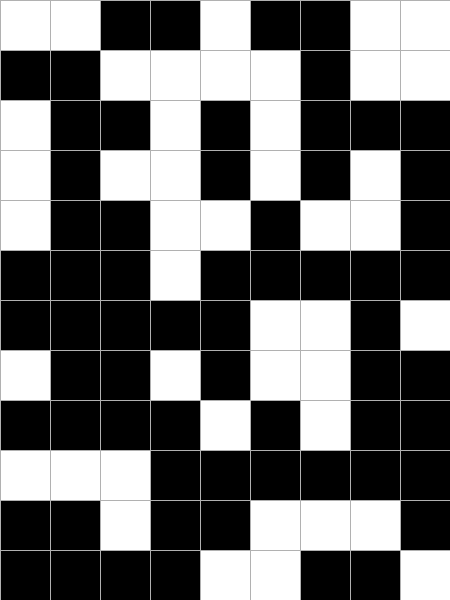[["white", "white", "black", "black", "white", "black", "black", "white", "white"], ["black", "black", "white", "white", "white", "white", "black", "white", "white"], ["white", "black", "black", "white", "black", "white", "black", "black", "black"], ["white", "black", "white", "white", "black", "white", "black", "white", "black"], ["white", "black", "black", "white", "white", "black", "white", "white", "black"], ["black", "black", "black", "white", "black", "black", "black", "black", "black"], ["black", "black", "black", "black", "black", "white", "white", "black", "white"], ["white", "black", "black", "white", "black", "white", "white", "black", "black"], ["black", "black", "black", "black", "white", "black", "white", "black", "black"], ["white", "white", "white", "black", "black", "black", "black", "black", "black"], ["black", "black", "white", "black", "black", "white", "white", "white", "black"], ["black", "black", "black", "black", "white", "white", "black", "black", "white"]]